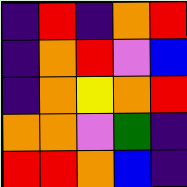[["indigo", "red", "indigo", "orange", "red"], ["indigo", "orange", "red", "violet", "blue"], ["indigo", "orange", "yellow", "orange", "red"], ["orange", "orange", "violet", "green", "indigo"], ["red", "red", "orange", "blue", "indigo"]]